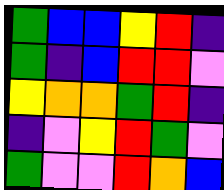[["green", "blue", "blue", "yellow", "red", "indigo"], ["green", "indigo", "blue", "red", "red", "violet"], ["yellow", "orange", "orange", "green", "red", "indigo"], ["indigo", "violet", "yellow", "red", "green", "violet"], ["green", "violet", "violet", "red", "orange", "blue"]]